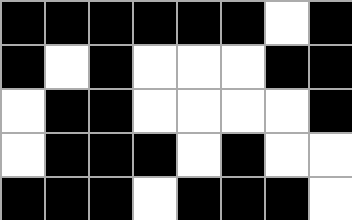[["black", "black", "black", "black", "black", "black", "white", "black"], ["black", "white", "black", "white", "white", "white", "black", "black"], ["white", "black", "black", "white", "white", "white", "white", "black"], ["white", "black", "black", "black", "white", "black", "white", "white"], ["black", "black", "black", "white", "black", "black", "black", "white"]]